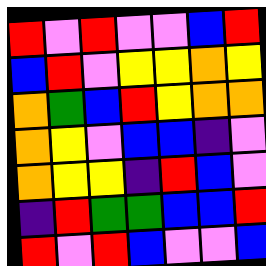[["red", "violet", "red", "violet", "violet", "blue", "red"], ["blue", "red", "violet", "yellow", "yellow", "orange", "yellow"], ["orange", "green", "blue", "red", "yellow", "orange", "orange"], ["orange", "yellow", "violet", "blue", "blue", "indigo", "violet"], ["orange", "yellow", "yellow", "indigo", "red", "blue", "violet"], ["indigo", "red", "green", "green", "blue", "blue", "red"], ["red", "violet", "red", "blue", "violet", "violet", "blue"]]